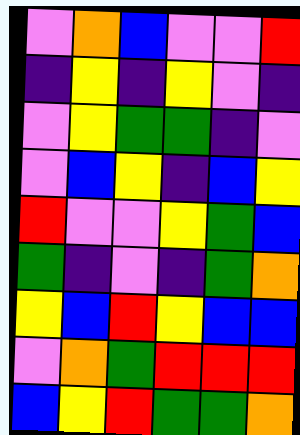[["violet", "orange", "blue", "violet", "violet", "red"], ["indigo", "yellow", "indigo", "yellow", "violet", "indigo"], ["violet", "yellow", "green", "green", "indigo", "violet"], ["violet", "blue", "yellow", "indigo", "blue", "yellow"], ["red", "violet", "violet", "yellow", "green", "blue"], ["green", "indigo", "violet", "indigo", "green", "orange"], ["yellow", "blue", "red", "yellow", "blue", "blue"], ["violet", "orange", "green", "red", "red", "red"], ["blue", "yellow", "red", "green", "green", "orange"]]